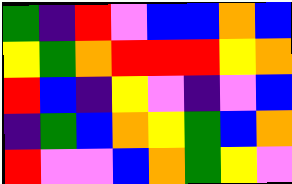[["green", "indigo", "red", "violet", "blue", "blue", "orange", "blue"], ["yellow", "green", "orange", "red", "red", "red", "yellow", "orange"], ["red", "blue", "indigo", "yellow", "violet", "indigo", "violet", "blue"], ["indigo", "green", "blue", "orange", "yellow", "green", "blue", "orange"], ["red", "violet", "violet", "blue", "orange", "green", "yellow", "violet"]]